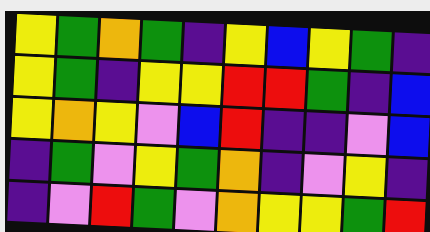[["yellow", "green", "orange", "green", "indigo", "yellow", "blue", "yellow", "green", "indigo"], ["yellow", "green", "indigo", "yellow", "yellow", "red", "red", "green", "indigo", "blue"], ["yellow", "orange", "yellow", "violet", "blue", "red", "indigo", "indigo", "violet", "blue"], ["indigo", "green", "violet", "yellow", "green", "orange", "indigo", "violet", "yellow", "indigo"], ["indigo", "violet", "red", "green", "violet", "orange", "yellow", "yellow", "green", "red"]]